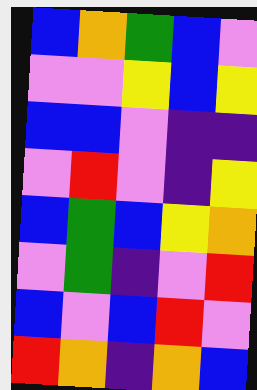[["blue", "orange", "green", "blue", "violet"], ["violet", "violet", "yellow", "blue", "yellow"], ["blue", "blue", "violet", "indigo", "indigo"], ["violet", "red", "violet", "indigo", "yellow"], ["blue", "green", "blue", "yellow", "orange"], ["violet", "green", "indigo", "violet", "red"], ["blue", "violet", "blue", "red", "violet"], ["red", "orange", "indigo", "orange", "blue"]]